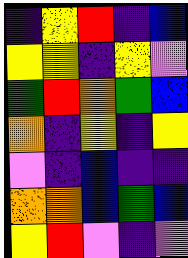[["indigo", "yellow", "red", "indigo", "blue"], ["yellow", "yellow", "indigo", "yellow", "violet"], ["green", "red", "orange", "green", "blue"], ["orange", "indigo", "yellow", "indigo", "yellow"], ["violet", "indigo", "blue", "indigo", "indigo"], ["orange", "orange", "blue", "green", "blue"], ["yellow", "red", "violet", "indigo", "violet"]]